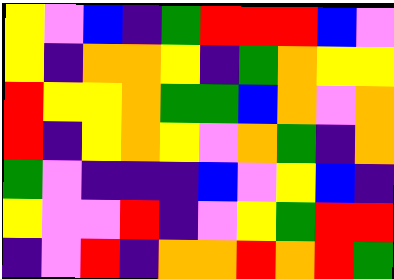[["yellow", "violet", "blue", "indigo", "green", "red", "red", "red", "blue", "violet"], ["yellow", "indigo", "orange", "orange", "yellow", "indigo", "green", "orange", "yellow", "yellow"], ["red", "yellow", "yellow", "orange", "green", "green", "blue", "orange", "violet", "orange"], ["red", "indigo", "yellow", "orange", "yellow", "violet", "orange", "green", "indigo", "orange"], ["green", "violet", "indigo", "indigo", "indigo", "blue", "violet", "yellow", "blue", "indigo"], ["yellow", "violet", "violet", "red", "indigo", "violet", "yellow", "green", "red", "red"], ["indigo", "violet", "red", "indigo", "orange", "orange", "red", "orange", "red", "green"]]